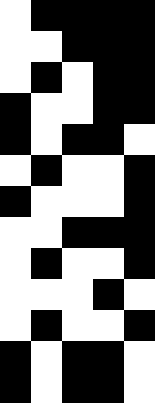[["white", "black", "black", "black", "black"], ["white", "white", "black", "black", "black"], ["white", "black", "white", "black", "black"], ["black", "white", "white", "black", "black"], ["black", "white", "black", "black", "white"], ["white", "black", "white", "white", "black"], ["black", "white", "white", "white", "black"], ["white", "white", "black", "black", "black"], ["white", "black", "white", "white", "black"], ["white", "white", "white", "black", "white"], ["white", "black", "white", "white", "black"], ["black", "white", "black", "black", "white"], ["black", "white", "black", "black", "white"]]